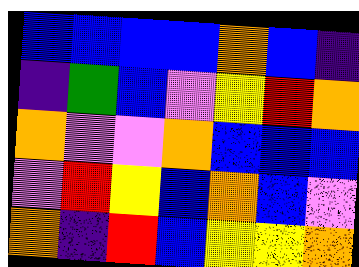[["blue", "blue", "blue", "blue", "orange", "blue", "indigo"], ["indigo", "green", "blue", "violet", "yellow", "red", "orange"], ["orange", "violet", "violet", "orange", "blue", "blue", "blue"], ["violet", "red", "yellow", "blue", "orange", "blue", "violet"], ["orange", "indigo", "red", "blue", "yellow", "yellow", "orange"]]